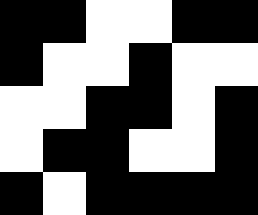[["black", "black", "white", "white", "black", "black"], ["black", "white", "white", "black", "white", "white"], ["white", "white", "black", "black", "white", "black"], ["white", "black", "black", "white", "white", "black"], ["black", "white", "black", "black", "black", "black"]]